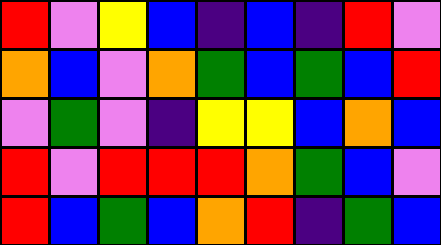[["red", "violet", "yellow", "blue", "indigo", "blue", "indigo", "red", "violet"], ["orange", "blue", "violet", "orange", "green", "blue", "green", "blue", "red"], ["violet", "green", "violet", "indigo", "yellow", "yellow", "blue", "orange", "blue"], ["red", "violet", "red", "red", "red", "orange", "green", "blue", "violet"], ["red", "blue", "green", "blue", "orange", "red", "indigo", "green", "blue"]]